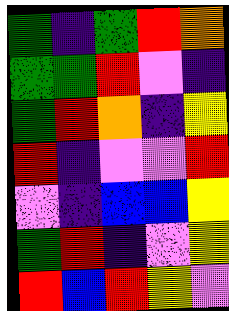[["green", "indigo", "green", "red", "orange"], ["green", "green", "red", "violet", "indigo"], ["green", "red", "orange", "indigo", "yellow"], ["red", "indigo", "violet", "violet", "red"], ["violet", "indigo", "blue", "blue", "yellow"], ["green", "red", "indigo", "violet", "yellow"], ["red", "blue", "red", "yellow", "violet"]]